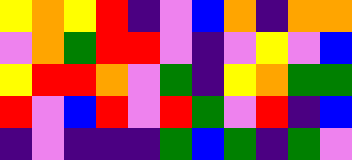[["yellow", "orange", "yellow", "red", "indigo", "violet", "blue", "orange", "indigo", "orange", "orange"], ["violet", "orange", "green", "red", "red", "violet", "indigo", "violet", "yellow", "violet", "blue"], ["yellow", "red", "red", "orange", "violet", "green", "indigo", "yellow", "orange", "green", "green"], ["red", "violet", "blue", "red", "violet", "red", "green", "violet", "red", "indigo", "blue"], ["indigo", "violet", "indigo", "indigo", "indigo", "green", "blue", "green", "indigo", "green", "violet"]]